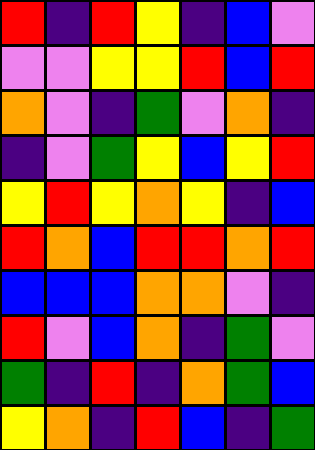[["red", "indigo", "red", "yellow", "indigo", "blue", "violet"], ["violet", "violet", "yellow", "yellow", "red", "blue", "red"], ["orange", "violet", "indigo", "green", "violet", "orange", "indigo"], ["indigo", "violet", "green", "yellow", "blue", "yellow", "red"], ["yellow", "red", "yellow", "orange", "yellow", "indigo", "blue"], ["red", "orange", "blue", "red", "red", "orange", "red"], ["blue", "blue", "blue", "orange", "orange", "violet", "indigo"], ["red", "violet", "blue", "orange", "indigo", "green", "violet"], ["green", "indigo", "red", "indigo", "orange", "green", "blue"], ["yellow", "orange", "indigo", "red", "blue", "indigo", "green"]]